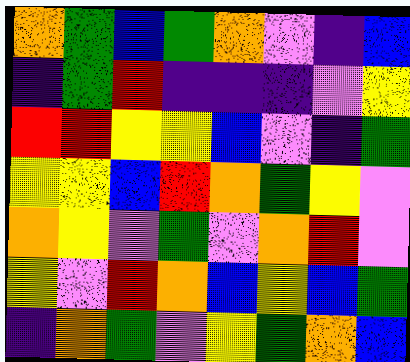[["orange", "green", "blue", "green", "orange", "violet", "indigo", "blue"], ["indigo", "green", "red", "indigo", "indigo", "indigo", "violet", "yellow"], ["red", "red", "yellow", "yellow", "blue", "violet", "indigo", "green"], ["yellow", "yellow", "blue", "red", "orange", "green", "yellow", "violet"], ["orange", "yellow", "violet", "green", "violet", "orange", "red", "violet"], ["yellow", "violet", "red", "orange", "blue", "yellow", "blue", "green"], ["indigo", "orange", "green", "violet", "yellow", "green", "orange", "blue"]]